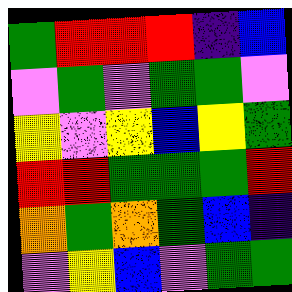[["green", "red", "red", "red", "indigo", "blue"], ["violet", "green", "violet", "green", "green", "violet"], ["yellow", "violet", "yellow", "blue", "yellow", "green"], ["red", "red", "green", "green", "green", "red"], ["orange", "green", "orange", "green", "blue", "indigo"], ["violet", "yellow", "blue", "violet", "green", "green"]]